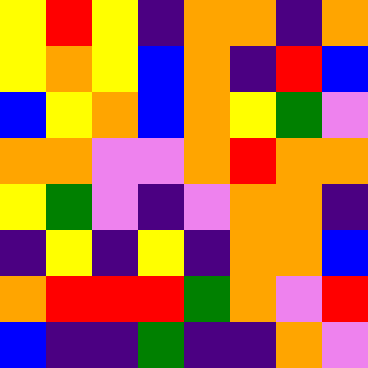[["yellow", "red", "yellow", "indigo", "orange", "orange", "indigo", "orange"], ["yellow", "orange", "yellow", "blue", "orange", "indigo", "red", "blue"], ["blue", "yellow", "orange", "blue", "orange", "yellow", "green", "violet"], ["orange", "orange", "violet", "violet", "orange", "red", "orange", "orange"], ["yellow", "green", "violet", "indigo", "violet", "orange", "orange", "indigo"], ["indigo", "yellow", "indigo", "yellow", "indigo", "orange", "orange", "blue"], ["orange", "red", "red", "red", "green", "orange", "violet", "red"], ["blue", "indigo", "indigo", "green", "indigo", "indigo", "orange", "violet"]]